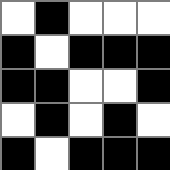[["white", "black", "white", "white", "white"], ["black", "white", "black", "black", "black"], ["black", "black", "white", "white", "black"], ["white", "black", "white", "black", "white"], ["black", "white", "black", "black", "black"]]